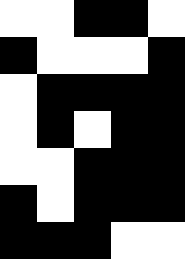[["white", "white", "black", "black", "white"], ["black", "white", "white", "white", "black"], ["white", "black", "black", "black", "black"], ["white", "black", "white", "black", "black"], ["white", "white", "black", "black", "black"], ["black", "white", "black", "black", "black"], ["black", "black", "black", "white", "white"]]